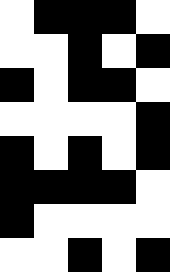[["white", "black", "black", "black", "white"], ["white", "white", "black", "white", "black"], ["black", "white", "black", "black", "white"], ["white", "white", "white", "white", "black"], ["black", "white", "black", "white", "black"], ["black", "black", "black", "black", "white"], ["black", "white", "white", "white", "white"], ["white", "white", "black", "white", "black"]]